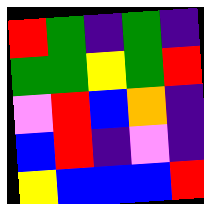[["red", "green", "indigo", "green", "indigo"], ["green", "green", "yellow", "green", "red"], ["violet", "red", "blue", "orange", "indigo"], ["blue", "red", "indigo", "violet", "indigo"], ["yellow", "blue", "blue", "blue", "red"]]